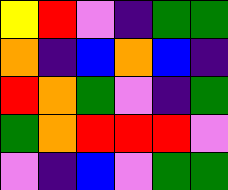[["yellow", "red", "violet", "indigo", "green", "green"], ["orange", "indigo", "blue", "orange", "blue", "indigo"], ["red", "orange", "green", "violet", "indigo", "green"], ["green", "orange", "red", "red", "red", "violet"], ["violet", "indigo", "blue", "violet", "green", "green"]]